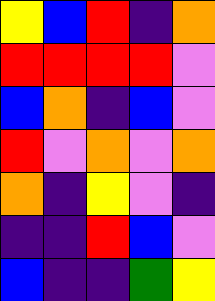[["yellow", "blue", "red", "indigo", "orange"], ["red", "red", "red", "red", "violet"], ["blue", "orange", "indigo", "blue", "violet"], ["red", "violet", "orange", "violet", "orange"], ["orange", "indigo", "yellow", "violet", "indigo"], ["indigo", "indigo", "red", "blue", "violet"], ["blue", "indigo", "indigo", "green", "yellow"]]